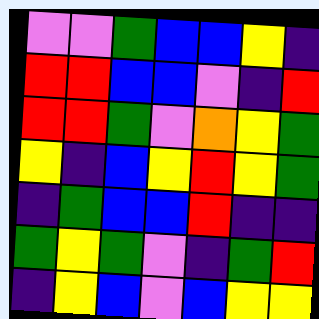[["violet", "violet", "green", "blue", "blue", "yellow", "indigo"], ["red", "red", "blue", "blue", "violet", "indigo", "red"], ["red", "red", "green", "violet", "orange", "yellow", "green"], ["yellow", "indigo", "blue", "yellow", "red", "yellow", "green"], ["indigo", "green", "blue", "blue", "red", "indigo", "indigo"], ["green", "yellow", "green", "violet", "indigo", "green", "red"], ["indigo", "yellow", "blue", "violet", "blue", "yellow", "yellow"]]